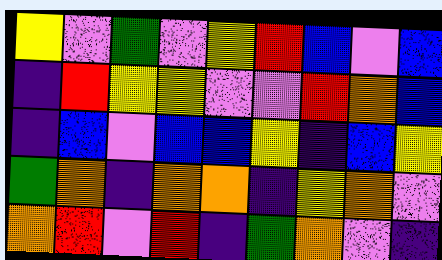[["yellow", "violet", "green", "violet", "yellow", "red", "blue", "violet", "blue"], ["indigo", "red", "yellow", "yellow", "violet", "violet", "red", "orange", "blue"], ["indigo", "blue", "violet", "blue", "blue", "yellow", "indigo", "blue", "yellow"], ["green", "orange", "indigo", "orange", "orange", "indigo", "yellow", "orange", "violet"], ["orange", "red", "violet", "red", "indigo", "green", "orange", "violet", "indigo"]]